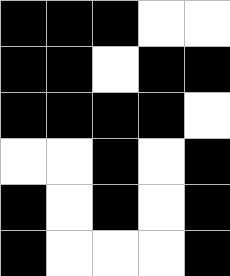[["black", "black", "black", "white", "white"], ["black", "black", "white", "black", "black"], ["black", "black", "black", "black", "white"], ["white", "white", "black", "white", "black"], ["black", "white", "black", "white", "black"], ["black", "white", "white", "white", "black"]]